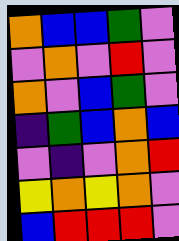[["orange", "blue", "blue", "green", "violet"], ["violet", "orange", "violet", "red", "violet"], ["orange", "violet", "blue", "green", "violet"], ["indigo", "green", "blue", "orange", "blue"], ["violet", "indigo", "violet", "orange", "red"], ["yellow", "orange", "yellow", "orange", "violet"], ["blue", "red", "red", "red", "violet"]]